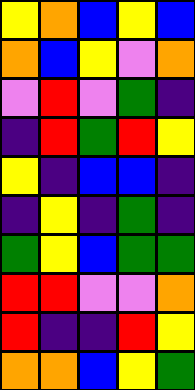[["yellow", "orange", "blue", "yellow", "blue"], ["orange", "blue", "yellow", "violet", "orange"], ["violet", "red", "violet", "green", "indigo"], ["indigo", "red", "green", "red", "yellow"], ["yellow", "indigo", "blue", "blue", "indigo"], ["indigo", "yellow", "indigo", "green", "indigo"], ["green", "yellow", "blue", "green", "green"], ["red", "red", "violet", "violet", "orange"], ["red", "indigo", "indigo", "red", "yellow"], ["orange", "orange", "blue", "yellow", "green"]]